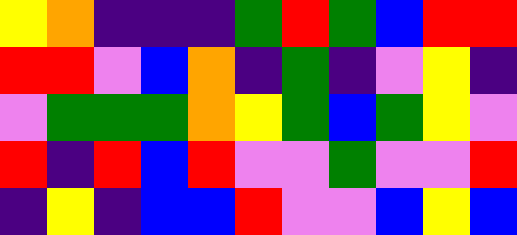[["yellow", "orange", "indigo", "indigo", "indigo", "green", "red", "green", "blue", "red", "red"], ["red", "red", "violet", "blue", "orange", "indigo", "green", "indigo", "violet", "yellow", "indigo"], ["violet", "green", "green", "green", "orange", "yellow", "green", "blue", "green", "yellow", "violet"], ["red", "indigo", "red", "blue", "red", "violet", "violet", "green", "violet", "violet", "red"], ["indigo", "yellow", "indigo", "blue", "blue", "red", "violet", "violet", "blue", "yellow", "blue"]]